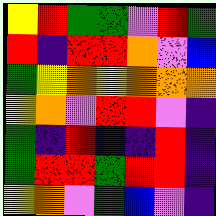[["yellow", "red", "green", "green", "violet", "red", "green"], ["red", "indigo", "red", "red", "orange", "violet", "blue"], ["green", "yellow", "orange", "yellow", "orange", "orange", "orange"], ["yellow", "orange", "violet", "red", "red", "violet", "indigo"], ["green", "indigo", "red", "indigo", "indigo", "red", "indigo"], ["green", "red", "red", "green", "red", "red", "indigo"], ["yellow", "orange", "violet", "green", "blue", "violet", "indigo"]]